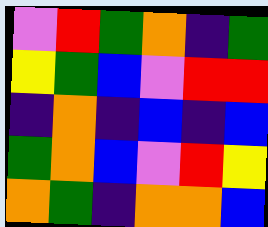[["violet", "red", "green", "orange", "indigo", "green"], ["yellow", "green", "blue", "violet", "red", "red"], ["indigo", "orange", "indigo", "blue", "indigo", "blue"], ["green", "orange", "blue", "violet", "red", "yellow"], ["orange", "green", "indigo", "orange", "orange", "blue"]]